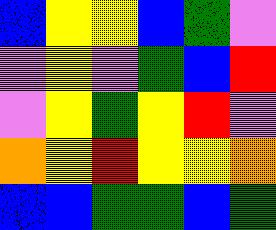[["blue", "yellow", "yellow", "blue", "green", "violet"], ["violet", "yellow", "violet", "green", "blue", "red"], ["violet", "yellow", "green", "yellow", "red", "violet"], ["orange", "yellow", "red", "yellow", "yellow", "orange"], ["blue", "blue", "green", "green", "blue", "green"]]